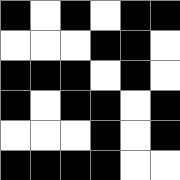[["black", "white", "black", "white", "black", "black"], ["white", "white", "white", "black", "black", "white"], ["black", "black", "black", "white", "black", "white"], ["black", "white", "black", "black", "white", "black"], ["white", "white", "white", "black", "white", "black"], ["black", "black", "black", "black", "white", "white"]]